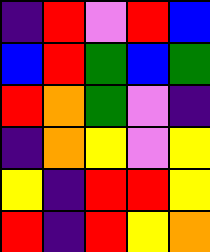[["indigo", "red", "violet", "red", "blue"], ["blue", "red", "green", "blue", "green"], ["red", "orange", "green", "violet", "indigo"], ["indigo", "orange", "yellow", "violet", "yellow"], ["yellow", "indigo", "red", "red", "yellow"], ["red", "indigo", "red", "yellow", "orange"]]